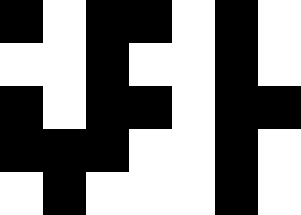[["black", "white", "black", "black", "white", "black", "white"], ["white", "white", "black", "white", "white", "black", "white"], ["black", "white", "black", "black", "white", "black", "black"], ["black", "black", "black", "white", "white", "black", "white"], ["white", "black", "white", "white", "white", "black", "white"]]